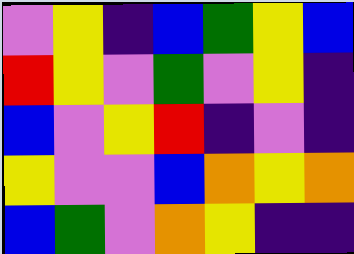[["violet", "yellow", "indigo", "blue", "green", "yellow", "blue"], ["red", "yellow", "violet", "green", "violet", "yellow", "indigo"], ["blue", "violet", "yellow", "red", "indigo", "violet", "indigo"], ["yellow", "violet", "violet", "blue", "orange", "yellow", "orange"], ["blue", "green", "violet", "orange", "yellow", "indigo", "indigo"]]